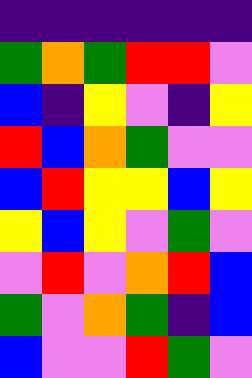[["indigo", "indigo", "indigo", "indigo", "indigo", "indigo"], ["green", "orange", "green", "red", "red", "violet"], ["blue", "indigo", "yellow", "violet", "indigo", "yellow"], ["red", "blue", "orange", "green", "violet", "violet"], ["blue", "red", "yellow", "yellow", "blue", "yellow"], ["yellow", "blue", "yellow", "violet", "green", "violet"], ["violet", "red", "violet", "orange", "red", "blue"], ["green", "violet", "orange", "green", "indigo", "blue"], ["blue", "violet", "violet", "red", "green", "violet"]]